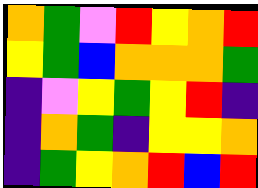[["orange", "green", "violet", "red", "yellow", "orange", "red"], ["yellow", "green", "blue", "orange", "orange", "orange", "green"], ["indigo", "violet", "yellow", "green", "yellow", "red", "indigo"], ["indigo", "orange", "green", "indigo", "yellow", "yellow", "orange"], ["indigo", "green", "yellow", "orange", "red", "blue", "red"]]